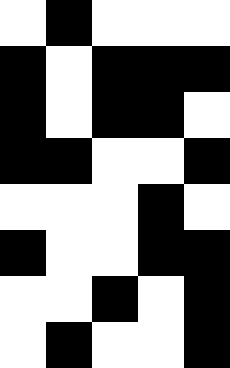[["white", "black", "white", "white", "white"], ["black", "white", "black", "black", "black"], ["black", "white", "black", "black", "white"], ["black", "black", "white", "white", "black"], ["white", "white", "white", "black", "white"], ["black", "white", "white", "black", "black"], ["white", "white", "black", "white", "black"], ["white", "black", "white", "white", "black"]]